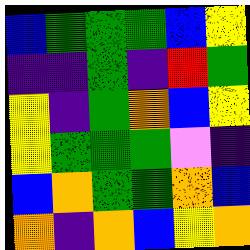[["blue", "green", "green", "green", "blue", "yellow"], ["indigo", "indigo", "green", "indigo", "red", "green"], ["yellow", "indigo", "green", "orange", "blue", "yellow"], ["yellow", "green", "green", "green", "violet", "indigo"], ["blue", "orange", "green", "green", "orange", "blue"], ["orange", "indigo", "orange", "blue", "yellow", "orange"]]